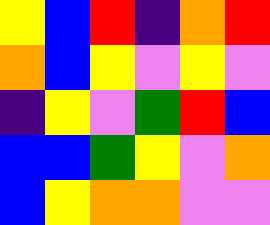[["yellow", "blue", "red", "indigo", "orange", "red"], ["orange", "blue", "yellow", "violet", "yellow", "violet"], ["indigo", "yellow", "violet", "green", "red", "blue"], ["blue", "blue", "green", "yellow", "violet", "orange"], ["blue", "yellow", "orange", "orange", "violet", "violet"]]